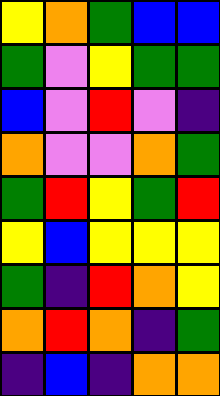[["yellow", "orange", "green", "blue", "blue"], ["green", "violet", "yellow", "green", "green"], ["blue", "violet", "red", "violet", "indigo"], ["orange", "violet", "violet", "orange", "green"], ["green", "red", "yellow", "green", "red"], ["yellow", "blue", "yellow", "yellow", "yellow"], ["green", "indigo", "red", "orange", "yellow"], ["orange", "red", "orange", "indigo", "green"], ["indigo", "blue", "indigo", "orange", "orange"]]